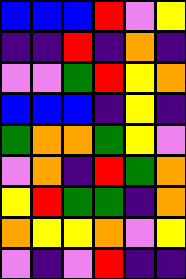[["blue", "blue", "blue", "red", "violet", "yellow"], ["indigo", "indigo", "red", "indigo", "orange", "indigo"], ["violet", "violet", "green", "red", "yellow", "orange"], ["blue", "blue", "blue", "indigo", "yellow", "indigo"], ["green", "orange", "orange", "green", "yellow", "violet"], ["violet", "orange", "indigo", "red", "green", "orange"], ["yellow", "red", "green", "green", "indigo", "orange"], ["orange", "yellow", "yellow", "orange", "violet", "yellow"], ["violet", "indigo", "violet", "red", "indigo", "indigo"]]